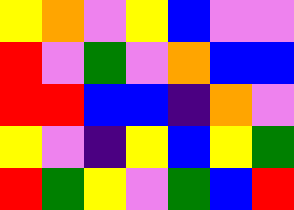[["yellow", "orange", "violet", "yellow", "blue", "violet", "violet"], ["red", "violet", "green", "violet", "orange", "blue", "blue"], ["red", "red", "blue", "blue", "indigo", "orange", "violet"], ["yellow", "violet", "indigo", "yellow", "blue", "yellow", "green"], ["red", "green", "yellow", "violet", "green", "blue", "red"]]